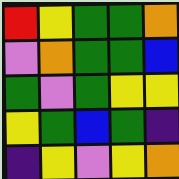[["red", "yellow", "green", "green", "orange"], ["violet", "orange", "green", "green", "blue"], ["green", "violet", "green", "yellow", "yellow"], ["yellow", "green", "blue", "green", "indigo"], ["indigo", "yellow", "violet", "yellow", "orange"]]